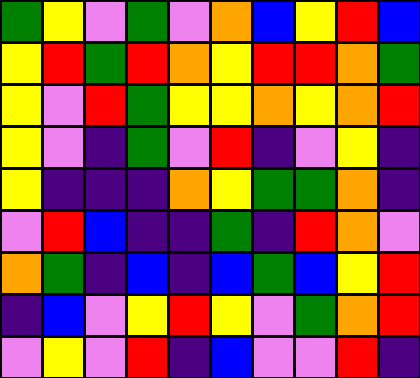[["green", "yellow", "violet", "green", "violet", "orange", "blue", "yellow", "red", "blue"], ["yellow", "red", "green", "red", "orange", "yellow", "red", "red", "orange", "green"], ["yellow", "violet", "red", "green", "yellow", "yellow", "orange", "yellow", "orange", "red"], ["yellow", "violet", "indigo", "green", "violet", "red", "indigo", "violet", "yellow", "indigo"], ["yellow", "indigo", "indigo", "indigo", "orange", "yellow", "green", "green", "orange", "indigo"], ["violet", "red", "blue", "indigo", "indigo", "green", "indigo", "red", "orange", "violet"], ["orange", "green", "indigo", "blue", "indigo", "blue", "green", "blue", "yellow", "red"], ["indigo", "blue", "violet", "yellow", "red", "yellow", "violet", "green", "orange", "red"], ["violet", "yellow", "violet", "red", "indigo", "blue", "violet", "violet", "red", "indigo"]]